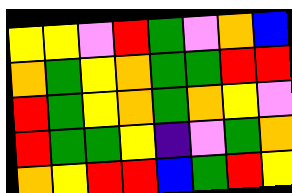[["yellow", "yellow", "violet", "red", "green", "violet", "orange", "blue"], ["orange", "green", "yellow", "orange", "green", "green", "red", "red"], ["red", "green", "yellow", "orange", "green", "orange", "yellow", "violet"], ["red", "green", "green", "yellow", "indigo", "violet", "green", "orange"], ["orange", "yellow", "red", "red", "blue", "green", "red", "yellow"]]